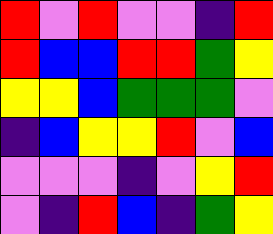[["red", "violet", "red", "violet", "violet", "indigo", "red"], ["red", "blue", "blue", "red", "red", "green", "yellow"], ["yellow", "yellow", "blue", "green", "green", "green", "violet"], ["indigo", "blue", "yellow", "yellow", "red", "violet", "blue"], ["violet", "violet", "violet", "indigo", "violet", "yellow", "red"], ["violet", "indigo", "red", "blue", "indigo", "green", "yellow"]]